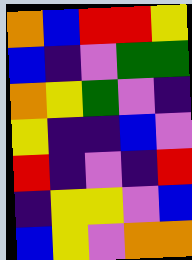[["orange", "blue", "red", "red", "yellow"], ["blue", "indigo", "violet", "green", "green"], ["orange", "yellow", "green", "violet", "indigo"], ["yellow", "indigo", "indigo", "blue", "violet"], ["red", "indigo", "violet", "indigo", "red"], ["indigo", "yellow", "yellow", "violet", "blue"], ["blue", "yellow", "violet", "orange", "orange"]]